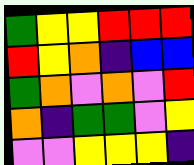[["green", "yellow", "yellow", "red", "red", "red"], ["red", "yellow", "orange", "indigo", "blue", "blue"], ["green", "orange", "violet", "orange", "violet", "red"], ["orange", "indigo", "green", "green", "violet", "yellow"], ["violet", "violet", "yellow", "yellow", "yellow", "indigo"]]